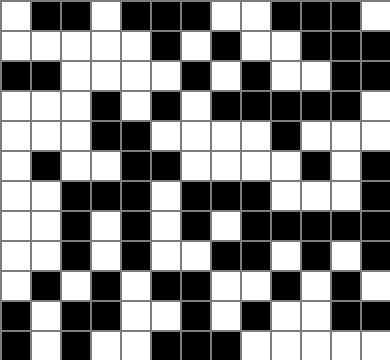[["white", "black", "black", "white", "black", "black", "black", "white", "white", "black", "black", "black", "white"], ["white", "white", "white", "white", "white", "black", "white", "black", "white", "white", "black", "black", "black"], ["black", "black", "white", "white", "white", "white", "black", "white", "black", "white", "white", "black", "black"], ["white", "white", "white", "black", "white", "black", "white", "black", "black", "black", "black", "black", "white"], ["white", "white", "white", "black", "black", "white", "white", "white", "white", "black", "white", "white", "white"], ["white", "black", "white", "white", "black", "black", "white", "white", "white", "white", "black", "white", "black"], ["white", "white", "black", "black", "black", "white", "black", "black", "black", "white", "white", "white", "black"], ["white", "white", "black", "white", "black", "white", "black", "white", "black", "black", "black", "black", "black"], ["white", "white", "black", "white", "black", "white", "white", "black", "black", "white", "black", "white", "black"], ["white", "black", "white", "black", "white", "black", "black", "white", "white", "black", "white", "black", "white"], ["black", "white", "black", "black", "white", "white", "black", "white", "black", "white", "white", "black", "black"], ["black", "white", "black", "white", "white", "black", "black", "black", "white", "white", "white", "white", "white"]]